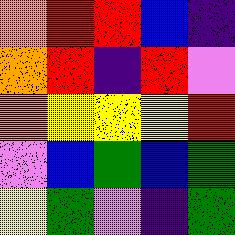[["orange", "red", "red", "blue", "indigo"], ["orange", "red", "indigo", "red", "violet"], ["orange", "yellow", "yellow", "yellow", "red"], ["violet", "blue", "green", "blue", "green"], ["yellow", "green", "violet", "indigo", "green"]]